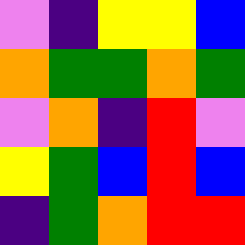[["violet", "indigo", "yellow", "yellow", "blue"], ["orange", "green", "green", "orange", "green"], ["violet", "orange", "indigo", "red", "violet"], ["yellow", "green", "blue", "red", "blue"], ["indigo", "green", "orange", "red", "red"]]